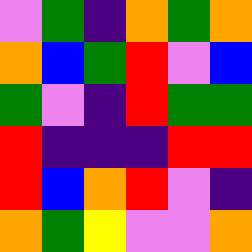[["violet", "green", "indigo", "orange", "green", "orange"], ["orange", "blue", "green", "red", "violet", "blue"], ["green", "violet", "indigo", "red", "green", "green"], ["red", "indigo", "indigo", "indigo", "red", "red"], ["red", "blue", "orange", "red", "violet", "indigo"], ["orange", "green", "yellow", "violet", "violet", "orange"]]